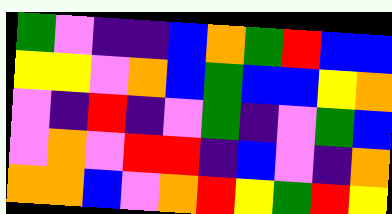[["green", "violet", "indigo", "indigo", "blue", "orange", "green", "red", "blue", "blue"], ["yellow", "yellow", "violet", "orange", "blue", "green", "blue", "blue", "yellow", "orange"], ["violet", "indigo", "red", "indigo", "violet", "green", "indigo", "violet", "green", "blue"], ["violet", "orange", "violet", "red", "red", "indigo", "blue", "violet", "indigo", "orange"], ["orange", "orange", "blue", "violet", "orange", "red", "yellow", "green", "red", "yellow"]]